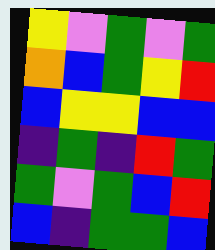[["yellow", "violet", "green", "violet", "green"], ["orange", "blue", "green", "yellow", "red"], ["blue", "yellow", "yellow", "blue", "blue"], ["indigo", "green", "indigo", "red", "green"], ["green", "violet", "green", "blue", "red"], ["blue", "indigo", "green", "green", "blue"]]